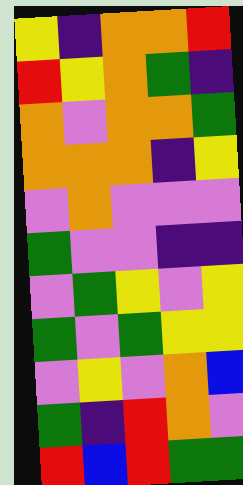[["yellow", "indigo", "orange", "orange", "red"], ["red", "yellow", "orange", "green", "indigo"], ["orange", "violet", "orange", "orange", "green"], ["orange", "orange", "orange", "indigo", "yellow"], ["violet", "orange", "violet", "violet", "violet"], ["green", "violet", "violet", "indigo", "indigo"], ["violet", "green", "yellow", "violet", "yellow"], ["green", "violet", "green", "yellow", "yellow"], ["violet", "yellow", "violet", "orange", "blue"], ["green", "indigo", "red", "orange", "violet"], ["red", "blue", "red", "green", "green"]]